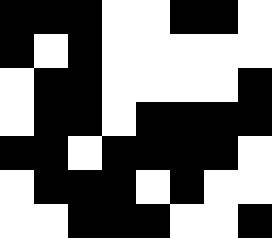[["black", "black", "black", "white", "white", "black", "black", "white"], ["black", "white", "black", "white", "white", "white", "white", "white"], ["white", "black", "black", "white", "white", "white", "white", "black"], ["white", "black", "black", "white", "black", "black", "black", "black"], ["black", "black", "white", "black", "black", "black", "black", "white"], ["white", "black", "black", "black", "white", "black", "white", "white"], ["white", "white", "black", "black", "black", "white", "white", "black"]]